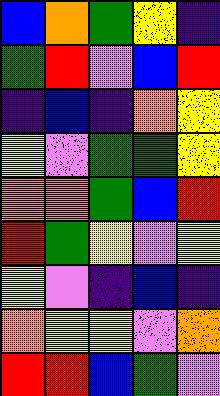[["blue", "orange", "green", "yellow", "indigo"], ["green", "red", "violet", "blue", "red"], ["indigo", "blue", "indigo", "orange", "yellow"], ["yellow", "violet", "green", "green", "yellow"], ["orange", "orange", "green", "blue", "red"], ["red", "green", "yellow", "violet", "yellow"], ["yellow", "violet", "indigo", "blue", "indigo"], ["orange", "yellow", "yellow", "violet", "orange"], ["red", "red", "blue", "green", "violet"]]